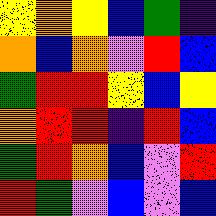[["yellow", "orange", "yellow", "blue", "green", "indigo"], ["orange", "blue", "orange", "violet", "red", "blue"], ["green", "red", "red", "yellow", "blue", "yellow"], ["orange", "red", "red", "indigo", "red", "blue"], ["green", "red", "orange", "blue", "violet", "red"], ["red", "green", "violet", "blue", "violet", "blue"]]